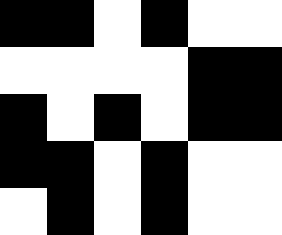[["black", "black", "white", "black", "white", "white"], ["white", "white", "white", "white", "black", "black"], ["black", "white", "black", "white", "black", "black"], ["black", "black", "white", "black", "white", "white"], ["white", "black", "white", "black", "white", "white"]]